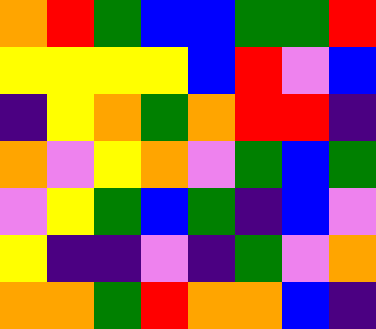[["orange", "red", "green", "blue", "blue", "green", "green", "red"], ["yellow", "yellow", "yellow", "yellow", "blue", "red", "violet", "blue"], ["indigo", "yellow", "orange", "green", "orange", "red", "red", "indigo"], ["orange", "violet", "yellow", "orange", "violet", "green", "blue", "green"], ["violet", "yellow", "green", "blue", "green", "indigo", "blue", "violet"], ["yellow", "indigo", "indigo", "violet", "indigo", "green", "violet", "orange"], ["orange", "orange", "green", "red", "orange", "orange", "blue", "indigo"]]